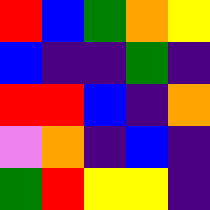[["red", "blue", "green", "orange", "yellow"], ["blue", "indigo", "indigo", "green", "indigo"], ["red", "red", "blue", "indigo", "orange"], ["violet", "orange", "indigo", "blue", "indigo"], ["green", "red", "yellow", "yellow", "indigo"]]